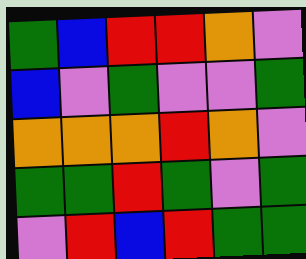[["green", "blue", "red", "red", "orange", "violet"], ["blue", "violet", "green", "violet", "violet", "green"], ["orange", "orange", "orange", "red", "orange", "violet"], ["green", "green", "red", "green", "violet", "green"], ["violet", "red", "blue", "red", "green", "green"]]